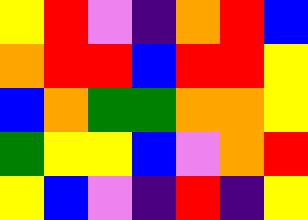[["yellow", "red", "violet", "indigo", "orange", "red", "blue"], ["orange", "red", "red", "blue", "red", "red", "yellow"], ["blue", "orange", "green", "green", "orange", "orange", "yellow"], ["green", "yellow", "yellow", "blue", "violet", "orange", "red"], ["yellow", "blue", "violet", "indigo", "red", "indigo", "yellow"]]